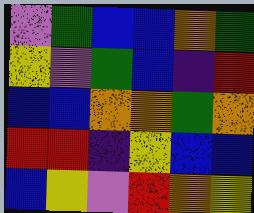[["violet", "green", "blue", "blue", "orange", "green"], ["yellow", "violet", "green", "blue", "indigo", "red"], ["blue", "blue", "orange", "orange", "green", "orange"], ["red", "red", "indigo", "yellow", "blue", "blue"], ["blue", "yellow", "violet", "red", "orange", "yellow"]]